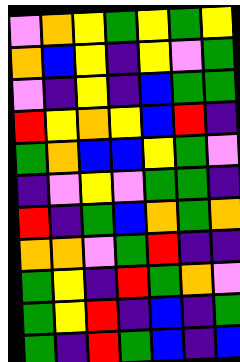[["violet", "orange", "yellow", "green", "yellow", "green", "yellow"], ["orange", "blue", "yellow", "indigo", "yellow", "violet", "green"], ["violet", "indigo", "yellow", "indigo", "blue", "green", "green"], ["red", "yellow", "orange", "yellow", "blue", "red", "indigo"], ["green", "orange", "blue", "blue", "yellow", "green", "violet"], ["indigo", "violet", "yellow", "violet", "green", "green", "indigo"], ["red", "indigo", "green", "blue", "orange", "green", "orange"], ["orange", "orange", "violet", "green", "red", "indigo", "indigo"], ["green", "yellow", "indigo", "red", "green", "orange", "violet"], ["green", "yellow", "red", "indigo", "blue", "indigo", "green"], ["green", "indigo", "red", "green", "blue", "indigo", "blue"]]